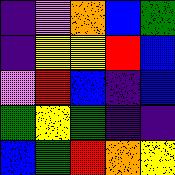[["indigo", "violet", "orange", "blue", "green"], ["indigo", "yellow", "yellow", "red", "blue"], ["violet", "red", "blue", "indigo", "blue"], ["green", "yellow", "green", "indigo", "indigo"], ["blue", "green", "red", "orange", "yellow"]]